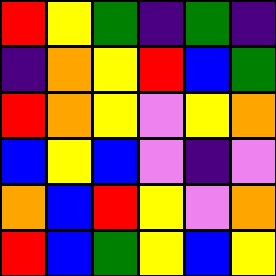[["red", "yellow", "green", "indigo", "green", "indigo"], ["indigo", "orange", "yellow", "red", "blue", "green"], ["red", "orange", "yellow", "violet", "yellow", "orange"], ["blue", "yellow", "blue", "violet", "indigo", "violet"], ["orange", "blue", "red", "yellow", "violet", "orange"], ["red", "blue", "green", "yellow", "blue", "yellow"]]